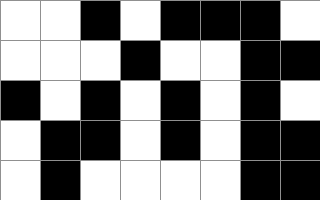[["white", "white", "black", "white", "black", "black", "black", "white"], ["white", "white", "white", "black", "white", "white", "black", "black"], ["black", "white", "black", "white", "black", "white", "black", "white"], ["white", "black", "black", "white", "black", "white", "black", "black"], ["white", "black", "white", "white", "white", "white", "black", "black"]]